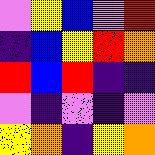[["violet", "yellow", "blue", "violet", "red"], ["indigo", "blue", "yellow", "red", "orange"], ["red", "blue", "red", "indigo", "indigo"], ["violet", "indigo", "violet", "indigo", "violet"], ["yellow", "orange", "indigo", "yellow", "orange"]]